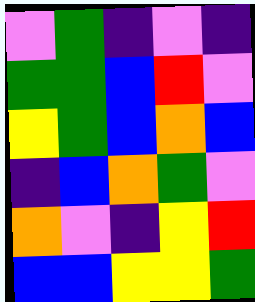[["violet", "green", "indigo", "violet", "indigo"], ["green", "green", "blue", "red", "violet"], ["yellow", "green", "blue", "orange", "blue"], ["indigo", "blue", "orange", "green", "violet"], ["orange", "violet", "indigo", "yellow", "red"], ["blue", "blue", "yellow", "yellow", "green"]]